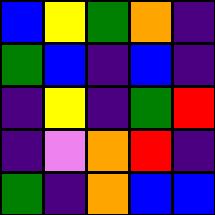[["blue", "yellow", "green", "orange", "indigo"], ["green", "blue", "indigo", "blue", "indigo"], ["indigo", "yellow", "indigo", "green", "red"], ["indigo", "violet", "orange", "red", "indigo"], ["green", "indigo", "orange", "blue", "blue"]]